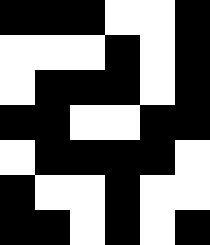[["black", "black", "black", "white", "white", "black"], ["white", "white", "white", "black", "white", "black"], ["white", "black", "black", "black", "white", "black"], ["black", "black", "white", "white", "black", "black"], ["white", "black", "black", "black", "black", "white"], ["black", "white", "white", "black", "white", "white"], ["black", "black", "white", "black", "white", "black"]]